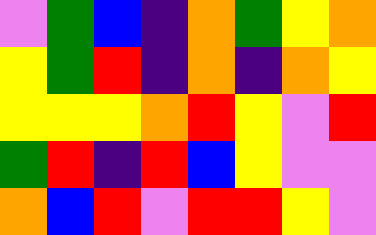[["violet", "green", "blue", "indigo", "orange", "green", "yellow", "orange"], ["yellow", "green", "red", "indigo", "orange", "indigo", "orange", "yellow"], ["yellow", "yellow", "yellow", "orange", "red", "yellow", "violet", "red"], ["green", "red", "indigo", "red", "blue", "yellow", "violet", "violet"], ["orange", "blue", "red", "violet", "red", "red", "yellow", "violet"]]